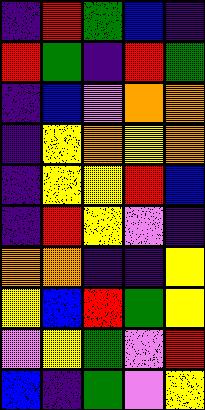[["indigo", "red", "green", "blue", "indigo"], ["red", "green", "indigo", "red", "green"], ["indigo", "blue", "violet", "orange", "orange"], ["indigo", "yellow", "orange", "yellow", "orange"], ["indigo", "yellow", "yellow", "red", "blue"], ["indigo", "red", "yellow", "violet", "indigo"], ["orange", "orange", "indigo", "indigo", "yellow"], ["yellow", "blue", "red", "green", "yellow"], ["violet", "yellow", "green", "violet", "red"], ["blue", "indigo", "green", "violet", "yellow"]]